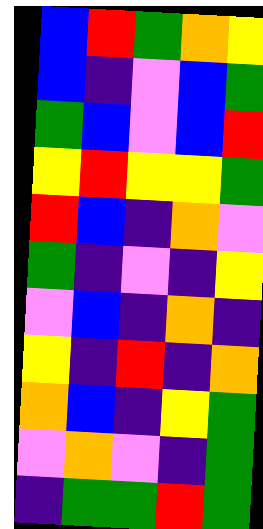[["blue", "red", "green", "orange", "yellow"], ["blue", "indigo", "violet", "blue", "green"], ["green", "blue", "violet", "blue", "red"], ["yellow", "red", "yellow", "yellow", "green"], ["red", "blue", "indigo", "orange", "violet"], ["green", "indigo", "violet", "indigo", "yellow"], ["violet", "blue", "indigo", "orange", "indigo"], ["yellow", "indigo", "red", "indigo", "orange"], ["orange", "blue", "indigo", "yellow", "green"], ["violet", "orange", "violet", "indigo", "green"], ["indigo", "green", "green", "red", "green"]]